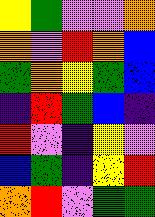[["yellow", "green", "violet", "violet", "orange"], ["orange", "violet", "red", "orange", "blue"], ["green", "orange", "yellow", "green", "blue"], ["indigo", "red", "green", "blue", "indigo"], ["red", "violet", "indigo", "yellow", "violet"], ["blue", "green", "indigo", "yellow", "red"], ["orange", "red", "violet", "green", "green"]]